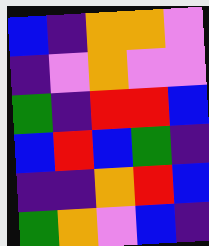[["blue", "indigo", "orange", "orange", "violet"], ["indigo", "violet", "orange", "violet", "violet"], ["green", "indigo", "red", "red", "blue"], ["blue", "red", "blue", "green", "indigo"], ["indigo", "indigo", "orange", "red", "blue"], ["green", "orange", "violet", "blue", "indigo"]]